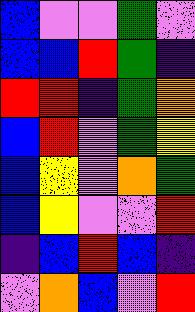[["blue", "violet", "violet", "green", "violet"], ["blue", "blue", "red", "green", "indigo"], ["red", "red", "indigo", "green", "orange"], ["blue", "red", "violet", "green", "yellow"], ["blue", "yellow", "violet", "orange", "green"], ["blue", "yellow", "violet", "violet", "red"], ["indigo", "blue", "red", "blue", "indigo"], ["violet", "orange", "blue", "violet", "red"]]